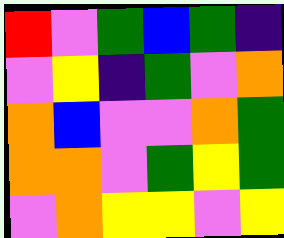[["red", "violet", "green", "blue", "green", "indigo"], ["violet", "yellow", "indigo", "green", "violet", "orange"], ["orange", "blue", "violet", "violet", "orange", "green"], ["orange", "orange", "violet", "green", "yellow", "green"], ["violet", "orange", "yellow", "yellow", "violet", "yellow"]]